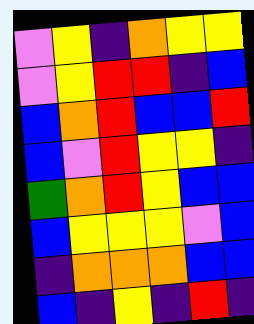[["violet", "yellow", "indigo", "orange", "yellow", "yellow"], ["violet", "yellow", "red", "red", "indigo", "blue"], ["blue", "orange", "red", "blue", "blue", "red"], ["blue", "violet", "red", "yellow", "yellow", "indigo"], ["green", "orange", "red", "yellow", "blue", "blue"], ["blue", "yellow", "yellow", "yellow", "violet", "blue"], ["indigo", "orange", "orange", "orange", "blue", "blue"], ["blue", "indigo", "yellow", "indigo", "red", "indigo"]]